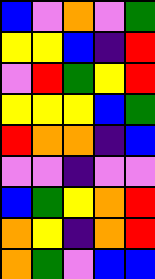[["blue", "violet", "orange", "violet", "green"], ["yellow", "yellow", "blue", "indigo", "red"], ["violet", "red", "green", "yellow", "red"], ["yellow", "yellow", "yellow", "blue", "green"], ["red", "orange", "orange", "indigo", "blue"], ["violet", "violet", "indigo", "violet", "violet"], ["blue", "green", "yellow", "orange", "red"], ["orange", "yellow", "indigo", "orange", "red"], ["orange", "green", "violet", "blue", "blue"]]